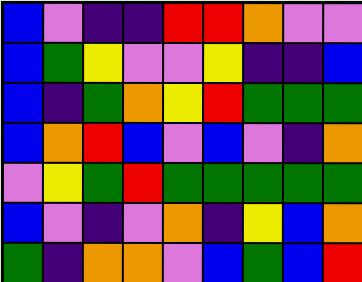[["blue", "violet", "indigo", "indigo", "red", "red", "orange", "violet", "violet"], ["blue", "green", "yellow", "violet", "violet", "yellow", "indigo", "indigo", "blue"], ["blue", "indigo", "green", "orange", "yellow", "red", "green", "green", "green"], ["blue", "orange", "red", "blue", "violet", "blue", "violet", "indigo", "orange"], ["violet", "yellow", "green", "red", "green", "green", "green", "green", "green"], ["blue", "violet", "indigo", "violet", "orange", "indigo", "yellow", "blue", "orange"], ["green", "indigo", "orange", "orange", "violet", "blue", "green", "blue", "red"]]